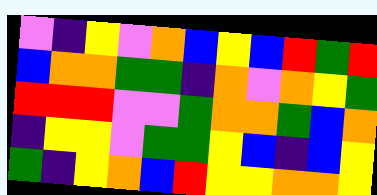[["violet", "indigo", "yellow", "violet", "orange", "blue", "yellow", "blue", "red", "green", "red"], ["blue", "orange", "orange", "green", "green", "indigo", "orange", "violet", "orange", "yellow", "green"], ["red", "red", "red", "violet", "violet", "green", "orange", "orange", "green", "blue", "orange"], ["indigo", "yellow", "yellow", "violet", "green", "green", "yellow", "blue", "indigo", "blue", "yellow"], ["green", "indigo", "yellow", "orange", "blue", "red", "yellow", "yellow", "orange", "orange", "yellow"]]